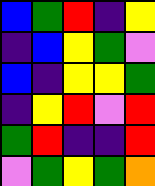[["blue", "green", "red", "indigo", "yellow"], ["indigo", "blue", "yellow", "green", "violet"], ["blue", "indigo", "yellow", "yellow", "green"], ["indigo", "yellow", "red", "violet", "red"], ["green", "red", "indigo", "indigo", "red"], ["violet", "green", "yellow", "green", "orange"]]